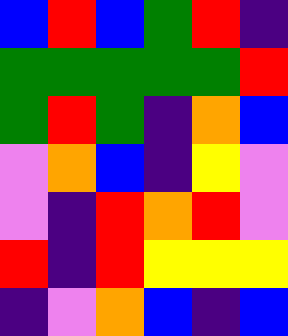[["blue", "red", "blue", "green", "red", "indigo"], ["green", "green", "green", "green", "green", "red"], ["green", "red", "green", "indigo", "orange", "blue"], ["violet", "orange", "blue", "indigo", "yellow", "violet"], ["violet", "indigo", "red", "orange", "red", "violet"], ["red", "indigo", "red", "yellow", "yellow", "yellow"], ["indigo", "violet", "orange", "blue", "indigo", "blue"]]